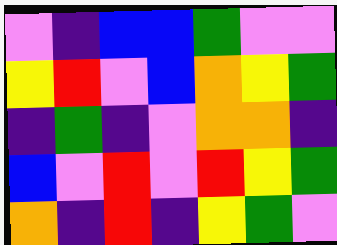[["violet", "indigo", "blue", "blue", "green", "violet", "violet"], ["yellow", "red", "violet", "blue", "orange", "yellow", "green"], ["indigo", "green", "indigo", "violet", "orange", "orange", "indigo"], ["blue", "violet", "red", "violet", "red", "yellow", "green"], ["orange", "indigo", "red", "indigo", "yellow", "green", "violet"]]